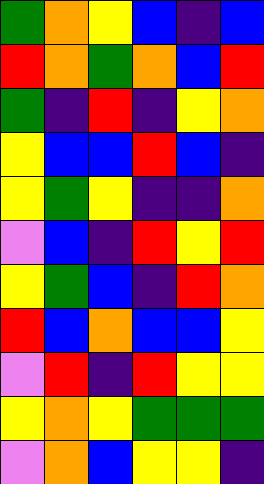[["green", "orange", "yellow", "blue", "indigo", "blue"], ["red", "orange", "green", "orange", "blue", "red"], ["green", "indigo", "red", "indigo", "yellow", "orange"], ["yellow", "blue", "blue", "red", "blue", "indigo"], ["yellow", "green", "yellow", "indigo", "indigo", "orange"], ["violet", "blue", "indigo", "red", "yellow", "red"], ["yellow", "green", "blue", "indigo", "red", "orange"], ["red", "blue", "orange", "blue", "blue", "yellow"], ["violet", "red", "indigo", "red", "yellow", "yellow"], ["yellow", "orange", "yellow", "green", "green", "green"], ["violet", "orange", "blue", "yellow", "yellow", "indigo"]]